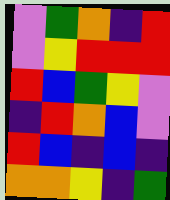[["violet", "green", "orange", "indigo", "red"], ["violet", "yellow", "red", "red", "red"], ["red", "blue", "green", "yellow", "violet"], ["indigo", "red", "orange", "blue", "violet"], ["red", "blue", "indigo", "blue", "indigo"], ["orange", "orange", "yellow", "indigo", "green"]]